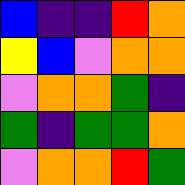[["blue", "indigo", "indigo", "red", "orange"], ["yellow", "blue", "violet", "orange", "orange"], ["violet", "orange", "orange", "green", "indigo"], ["green", "indigo", "green", "green", "orange"], ["violet", "orange", "orange", "red", "green"]]